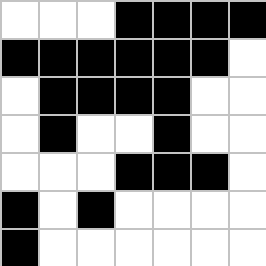[["white", "white", "white", "black", "black", "black", "black"], ["black", "black", "black", "black", "black", "black", "white"], ["white", "black", "black", "black", "black", "white", "white"], ["white", "black", "white", "white", "black", "white", "white"], ["white", "white", "white", "black", "black", "black", "white"], ["black", "white", "black", "white", "white", "white", "white"], ["black", "white", "white", "white", "white", "white", "white"]]